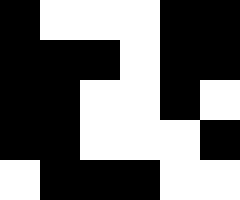[["black", "white", "white", "white", "black", "black"], ["black", "black", "black", "white", "black", "black"], ["black", "black", "white", "white", "black", "white"], ["black", "black", "white", "white", "white", "black"], ["white", "black", "black", "black", "white", "white"]]